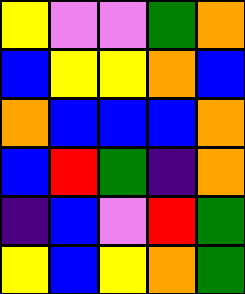[["yellow", "violet", "violet", "green", "orange"], ["blue", "yellow", "yellow", "orange", "blue"], ["orange", "blue", "blue", "blue", "orange"], ["blue", "red", "green", "indigo", "orange"], ["indigo", "blue", "violet", "red", "green"], ["yellow", "blue", "yellow", "orange", "green"]]